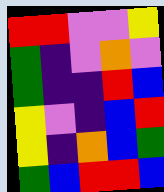[["red", "red", "violet", "violet", "yellow"], ["green", "indigo", "violet", "orange", "violet"], ["green", "indigo", "indigo", "red", "blue"], ["yellow", "violet", "indigo", "blue", "red"], ["yellow", "indigo", "orange", "blue", "green"], ["green", "blue", "red", "red", "blue"]]